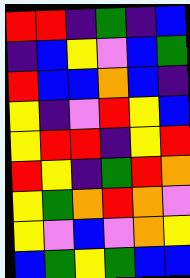[["red", "red", "indigo", "green", "indigo", "blue"], ["indigo", "blue", "yellow", "violet", "blue", "green"], ["red", "blue", "blue", "orange", "blue", "indigo"], ["yellow", "indigo", "violet", "red", "yellow", "blue"], ["yellow", "red", "red", "indigo", "yellow", "red"], ["red", "yellow", "indigo", "green", "red", "orange"], ["yellow", "green", "orange", "red", "orange", "violet"], ["yellow", "violet", "blue", "violet", "orange", "yellow"], ["blue", "green", "yellow", "green", "blue", "blue"]]